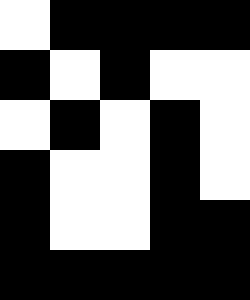[["white", "black", "black", "black", "black"], ["black", "white", "black", "white", "white"], ["white", "black", "white", "black", "white"], ["black", "white", "white", "black", "white"], ["black", "white", "white", "black", "black"], ["black", "black", "black", "black", "black"]]